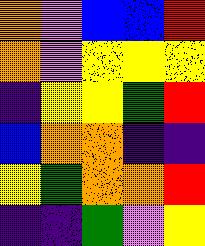[["orange", "violet", "blue", "blue", "red"], ["orange", "violet", "yellow", "yellow", "yellow"], ["indigo", "yellow", "yellow", "green", "red"], ["blue", "orange", "orange", "indigo", "indigo"], ["yellow", "green", "orange", "orange", "red"], ["indigo", "indigo", "green", "violet", "yellow"]]